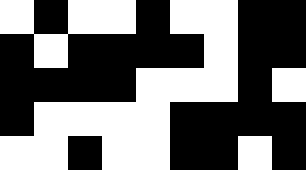[["white", "black", "white", "white", "black", "white", "white", "black", "black"], ["black", "white", "black", "black", "black", "black", "white", "black", "black"], ["black", "black", "black", "black", "white", "white", "white", "black", "white"], ["black", "white", "white", "white", "white", "black", "black", "black", "black"], ["white", "white", "black", "white", "white", "black", "black", "white", "black"]]